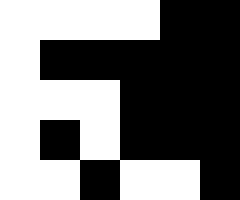[["white", "white", "white", "white", "black", "black"], ["white", "black", "black", "black", "black", "black"], ["white", "white", "white", "black", "black", "black"], ["white", "black", "white", "black", "black", "black"], ["white", "white", "black", "white", "white", "black"]]